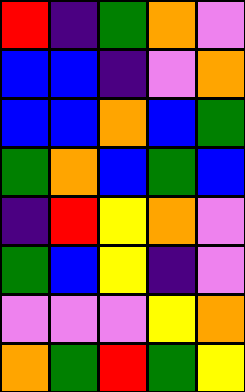[["red", "indigo", "green", "orange", "violet"], ["blue", "blue", "indigo", "violet", "orange"], ["blue", "blue", "orange", "blue", "green"], ["green", "orange", "blue", "green", "blue"], ["indigo", "red", "yellow", "orange", "violet"], ["green", "blue", "yellow", "indigo", "violet"], ["violet", "violet", "violet", "yellow", "orange"], ["orange", "green", "red", "green", "yellow"]]